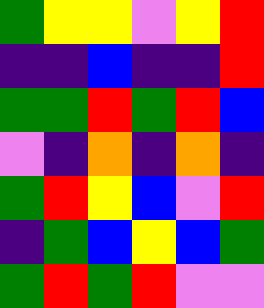[["green", "yellow", "yellow", "violet", "yellow", "red"], ["indigo", "indigo", "blue", "indigo", "indigo", "red"], ["green", "green", "red", "green", "red", "blue"], ["violet", "indigo", "orange", "indigo", "orange", "indigo"], ["green", "red", "yellow", "blue", "violet", "red"], ["indigo", "green", "blue", "yellow", "blue", "green"], ["green", "red", "green", "red", "violet", "violet"]]